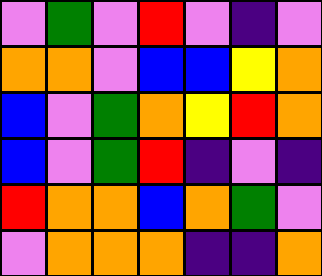[["violet", "green", "violet", "red", "violet", "indigo", "violet"], ["orange", "orange", "violet", "blue", "blue", "yellow", "orange"], ["blue", "violet", "green", "orange", "yellow", "red", "orange"], ["blue", "violet", "green", "red", "indigo", "violet", "indigo"], ["red", "orange", "orange", "blue", "orange", "green", "violet"], ["violet", "orange", "orange", "orange", "indigo", "indigo", "orange"]]